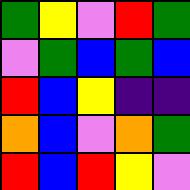[["green", "yellow", "violet", "red", "green"], ["violet", "green", "blue", "green", "blue"], ["red", "blue", "yellow", "indigo", "indigo"], ["orange", "blue", "violet", "orange", "green"], ["red", "blue", "red", "yellow", "violet"]]